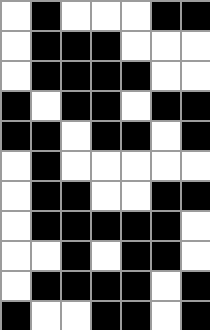[["white", "black", "white", "white", "white", "black", "black"], ["white", "black", "black", "black", "white", "white", "white"], ["white", "black", "black", "black", "black", "white", "white"], ["black", "white", "black", "black", "white", "black", "black"], ["black", "black", "white", "black", "black", "white", "black"], ["white", "black", "white", "white", "white", "white", "white"], ["white", "black", "black", "white", "white", "black", "black"], ["white", "black", "black", "black", "black", "black", "white"], ["white", "white", "black", "white", "black", "black", "white"], ["white", "black", "black", "black", "black", "white", "black"], ["black", "white", "white", "black", "black", "white", "black"]]